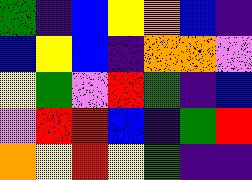[["green", "indigo", "blue", "yellow", "orange", "blue", "indigo"], ["blue", "yellow", "blue", "indigo", "orange", "orange", "violet"], ["yellow", "green", "violet", "red", "green", "indigo", "blue"], ["violet", "red", "red", "blue", "indigo", "green", "red"], ["orange", "yellow", "red", "yellow", "green", "indigo", "indigo"]]